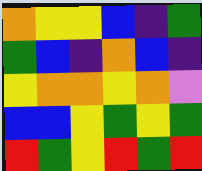[["orange", "yellow", "yellow", "blue", "indigo", "green"], ["green", "blue", "indigo", "orange", "blue", "indigo"], ["yellow", "orange", "orange", "yellow", "orange", "violet"], ["blue", "blue", "yellow", "green", "yellow", "green"], ["red", "green", "yellow", "red", "green", "red"]]